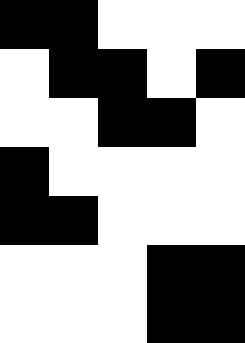[["black", "black", "white", "white", "white"], ["white", "black", "black", "white", "black"], ["white", "white", "black", "black", "white"], ["black", "white", "white", "white", "white"], ["black", "black", "white", "white", "white"], ["white", "white", "white", "black", "black"], ["white", "white", "white", "black", "black"]]